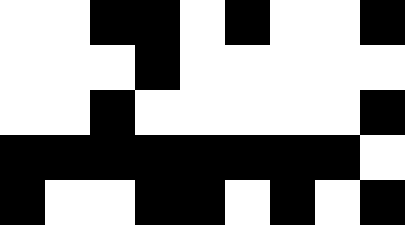[["white", "white", "black", "black", "white", "black", "white", "white", "black"], ["white", "white", "white", "black", "white", "white", "white", "white", "white"], ["white", "white", "black", "white", "white", "white", "white", "white", "black"], ["black", "black", "black", "black", "black", "black", "black", "black", "white"], ["black", "white", "white", "black", "black", "white", "black", "white", "black"]]